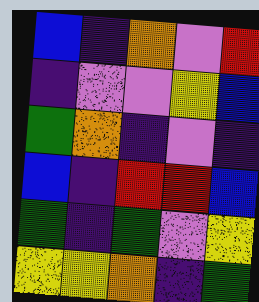[["blue", "indigo", "orange", "violet", "red"], ["indigo", "violet", "violet", "yellow", "blue"], ["green", "orange", "indigo", "violet", "indigo"], ["blue", "indigo", "red", "red", "blue"], ["green", "indigo", "green", "violet", "yellow"], ["yellow", "yellow", "orange", "indigo", "green"]]